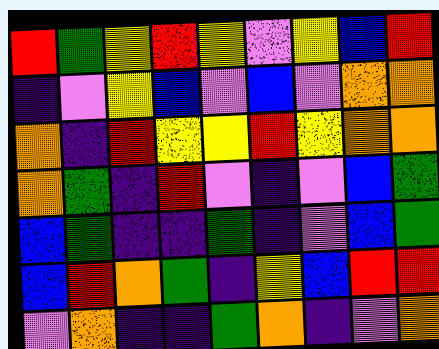[["red", "green", "yellow", "red", "yellow", "violet", "yellow", "blue", "red"], ["indigo", "violet", "yellow", "blue", "violet", "blue", "violet", "orange", "orange"], ["orange", "indigo", "red", "yellow", "yellow", "red", "yellow", "orange", "orange"], ["orange", "green", "indigo", "red", "violet", "indigo", "violet", "blue", "green"], ["blue", "green", "indigo", "indigo", "green", "indigo", "violet", "blue", "green"], ["blue", "red", "orange", "green", "indigo", "yellow", "blue", "red", "red"], ["violet", "orange", "indigo", "indigo", "green", "orange", "indigo", "violet", "orange"]]